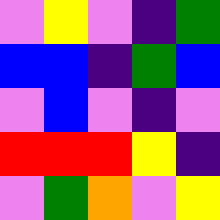[["violet", "yellow", "violet", "indigo", "green"], ["blue", "blue", "indigo", "green", "blue"], ["violet", "blue", "violet", "indigo", "violet"], ["red", "red", "red", "yellow", "indigo"], ["violet", "green", "orange", "violet", "yellow"]]